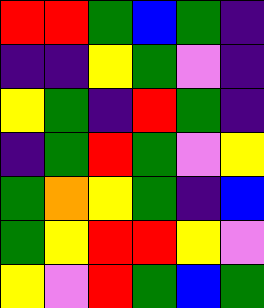[["red", "red", "green", "blue", "green", "indigo"], ["indigo", "indigo", "yellow", "green", "violet", "indigo"], ["yellow", "green", "indigo", "red", "green", "indigo"], ["indigo", "green", "red", "green", "violet", "yellow"], ["green", "orange", "yellow", "green", "indigo", "blue"], ["green", "yellow", "red", "red", "yellow", "violet"], ["yellow", "violet", "red", "green", "blue", "green"]]